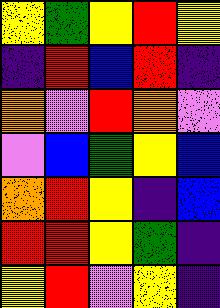[["yellow", "green", "yellow", "red", "yellow"], ["indigo", "red", "blue", "red", "indigo"], ["orange", "violet", "red", "orange", "violet"], ["violet", "blue", "green", "yellow", "blue"], ["orange", "red", "yellow", "indigo", "blue"], ["red", "red", "yellow", "green", "indigo"], ["yellow", "red", "violet", "yellow", "indigo"]]